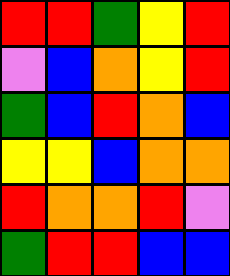[["red", "red", "green", "yellow", "red"], ["violet", "blue", "orange", "yellow", "red"], ["green", "blue", "red", "orange", "blue"], ["yellow", "yellow", "blue", "orange", "orange"], ["red", "orange", "orange", "red", "violet"], ["green", "red", "red", "blue", "blue"]]